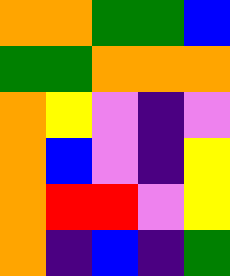[["orange", "orange", "green", "green", "blue"], ["green", "green", "orange", "orange", "orange"], ["orange", "yellow", "violet", "indigo", "violet"], ["orange", "blue", "violet", "indigo", "yellow"], ["orange", "red", "red", "violet", "yellow"], ["orange", "indigo", "blue", "indigo", "green"]]